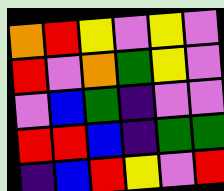[["orange", "red", "yellow", "violet", "yellow", "violet"], ["red", "violet", "orange", "green", "yellow", "violet"], ["violet", "blue", "green", "indigo", "violet", "violet"], ["red", "red", "blue", "indigo", "green", "green"], ["indigo", "blue", "red", "yellow", "violet", "red"]]